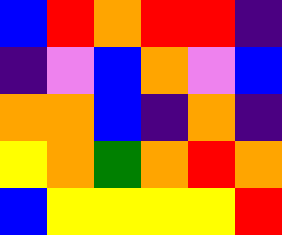[["blue", "red", "orange", "red", "red", "indigo"], ["indigo", "violet", "blue", "orange", "violet", "blue"], ["orange", "orange", "blue", "indigo", "orange", "indigo"], ["yellow", "orange", "green", "orange", "red", "orange"], ["blue", "yellow", "yellow", "yellow", "yellow", "red"]]